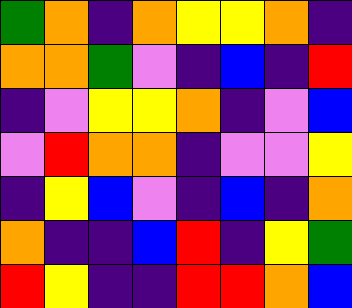[["green", "orange", "indigo", "orange", "yellow", "yellow", "orange", "indigo"], ["orange", "orange", "green", "violet", "indigo", "blue", "indigo", "red"], ["indigo", "violet", "yellow", "yellow", "orange", "indigo", "violet", "blue"], ["violet", "red", "orange", "orange", "indigo", "violet", "violet", "yellow"], ["indigo", "yellow", "blue", "violet", "indigo", "blue", "indigo", "orange"], ["orange", "indigo", "indigo", "blue", "red", "indigo", "yellow", "green"], ["red", "yellow", "indigo", "indigo", "red", "red", "orange", "blue"]]